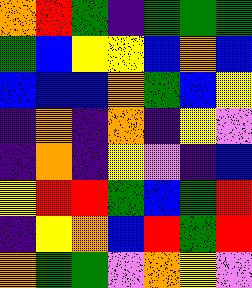[["orange", "red", "green", "indigo", "green", "green", "green"], ["green", "blue", "yellow", "yellow", "blue", "orange", "blue"], ["blue", "blue", "blue", "orange", "green", "blue", "yellow"], ["indigo", "orange", "indigo", "orange", "indigo", "yellow", "violet"], ["indigo", "orange", "indigo", "yellow", "violet", "indigo", "blue"], ["yellow", "red", "red", "green", "blue", "green", "red"], ["indigo", "yellow", "orange", "blue", "red", "green", "red"], ["orange", "green", "green", "violet", "orange", "yellow", "violet"]]